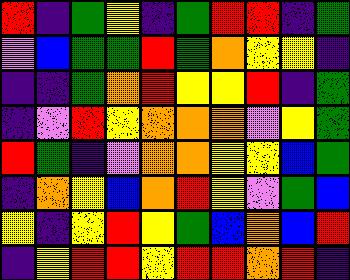[["red", "indigo", "green", "yellow", "indigo", "green", "red", "red", "indigo", "green"], ["violet", "blue", "green", "green", "red", "green", "orange", "yellow", "yellow", "indigo"], ["indigo", "indigo", "green", "orange", "red", "yellow", "yellow", "red", "indigo", "green"], ["indigo", "violet", "red", "yellow", "orange", "orange", "orange", "violet", "yellow", "green"], ["red", "green", "indigo", "violet", "orange", "orange", "yellow", "yellow", "blue", "green"], ["indigo", "orange", "yellow", "blue", "orange", "red", "yellow", "violet", "green", "blue"], ["yellow", "indigo", "yellow", "red", "yellow", "green", "blue", "orange", "blue", "red"], ["indigo", "yellow", "red", "red", "yellow", "red", "red", "orange", "red", "indigo"]]